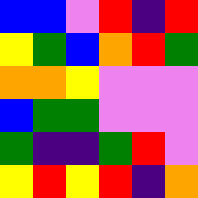[["blue", "blue", "violet", "red", "indigo", "red"], ["yellow", "green", "blue", "orange", "red", "green"], ["orange", "orange", "yellow", "violet", "violet", "violet"], ["blue", "green", "green", "violet", "violet", "violet"], ["green", "indigo", "indigo", "green", "red", "violet"], ["yellow", "red", "yellow", "red", "indigo", "orange"]]